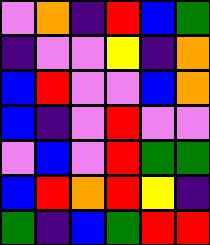[["violet", "orange", "indigo", "red", "blue", "green"], ["indigo", "violet", "violet", "yellow", "indigo", "orange"], ["blue", "red", "violet", "violet", "blue", "orange"], ["blue", "indigo", "violet", "red", "violet", "violet"], ["violet", "blue", "violet", "red", "green", "green"], ["blue", "red", "orange", "red", "yellow", "indigo"], ["green", "indigo", "blue", "green", "red", "red"]]